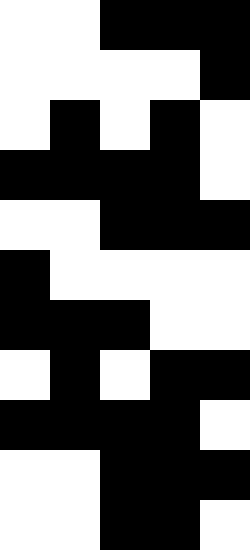[["white", "white", "black", "black", "black"], ["white", "white", "white", "white", "black"], ["white", "black", "white", "black", "white"], ["black", "black", "black", "black", "white"], ["white", "white", "black", "black", "black"], ["black", "white", "white", "white", "white"], ["black", "black", "black", "white", "white"], ["white", "black", "white", "black", "black"], ["black", "black", "black", "black", "white"], ["white", "white", "black", "black", "black"], ["white", "white", "black", "black", "white"]]